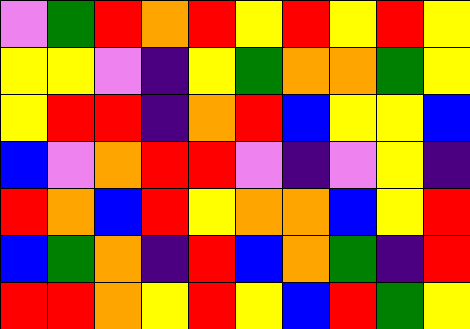[["violet", "green", "red", "orange", "red", "yellow", "red", "yellow", "red", "yellow"], ["yellow", "yellow", "violet", "indigo", "yellow", "green", "orange", "orange", "green", "yellow"], ["yellow", "red", "red", "indigo", "orange", "red", "blue", "yellow", "yellow", "blue"], ["blue", "violet", "orange", "red", "red", "violet", "indigo", "violet", "yellow", "indigo"], ["red", "orange", "blue", "red", "yellow", "orange", "orange", "blue", "yellow", "red"], ["blue", "green", "orange", "indigo", "red", "blue", "orange", "green", "indigo", "red"], ["red", "red", "orange", "yellow", "red", "yellow", "blue", "red", "green", "yellow"]]